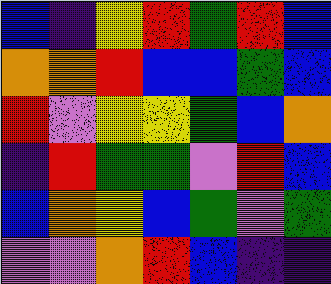[["blue", "indigo", "yellow", "red", "green", "red", "blue"], ["orange", "orange", "red", "blue", "blue", "green", "blue"], ["red", "violet", "yellow", "yellow", "green", "blue", "orange"], ["indigo", "red", "green", "green", "violet", "red", "blue"], ["blue", "orange", "yellow", "blue", "green", "violet", "green"], ["violet", "violet", "orange", "red", "blue", "indigo", "indigo"]]